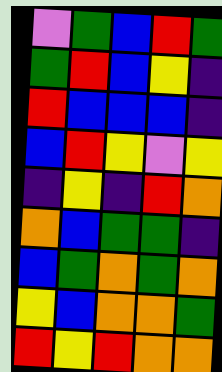[["violet", "green", "blue", "red", "green"], ["green", "red", "blue", "yellow", "indigo"], ["red", "blue", "blue", "blue", "indigo"], ["blue", "red", "yellow", "violet", "yellow"], ["indigo", "yellow", "indigo", "red", "orange"], ["orange", "blue", "green", "green", "indigo"], ["blue", "green", "orange", "green", "orange"], ["yellow", "blue", "orange", "orange", "green"], ["red", "yellow", "red", "orange", "orange"]]